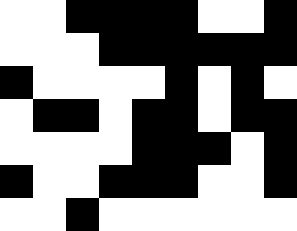[["white", "white", "black", "black", "black", "black", "white", "white", "black"], ["white", "white", "white", "black", "black", "black", "black", "black", "black"], ["black", "white", "white", "white", "white", "black", "white", "black", "white"], ["white", "black", "black", "white", "black", "black", "white", "black", "black"], ["white", "white", "white", "white", "black", "black", "black", "white", "black"], ["black", "white", "white", "black", "black", "black", "white", "white", "black"], ["white", "white", "black", "white", "white", "white", "white", "white", "white"]]